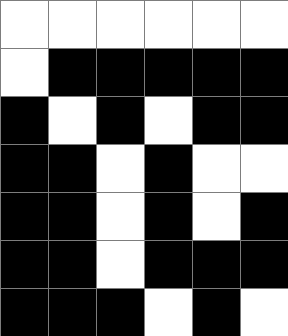[["white", "white", "white", "white", "white", "white"], ["white", "black", "black", "black", "black", "black"], ["black", "white", "black", "white", "black", "black"], ["black", "black", "white", "black", "white", "white"], ["black", "black", "white", "black", "white", "black"], ["black", "black", "white", "black", "black", "black"], ["black", "black", "black", "white", "black", "white"]]